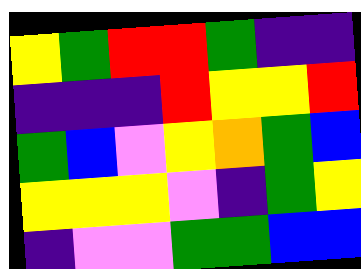[["yellow", "green", "red", "red", "green", "indigo", "indigo"], ["indigo", "indigo", "indigo", "red", "yellow", "yellow", "red"], ["green", "blue", "violet", "yellow", "orange", "green", "blue"], ["yellow", "yellow", "yellow", "violet", "indigo", "green", "yellow"], ["indigo", "violet", "violet", "green", "green", "blue", "blue"]]